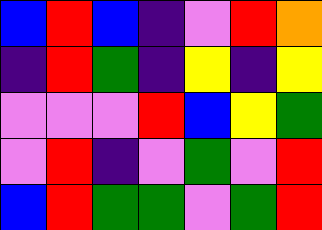[["blue", "red", "blue", "indigo", "violet", "red", "orange"], ["indigo", "red", "green", "indigo", "yellow", "indigo", "yellow"], ["violet", "violet", "violet", "red", "blue", "yellow", "green"], ["violet", "red", "indigo", "violet", "green", "violet", "red"], ["blue", "red", "green", "green", "violet", "green", "red"]]